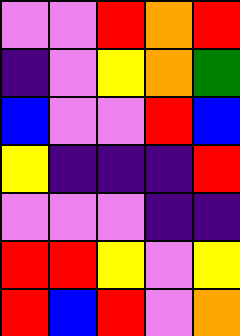[["violet", "violet", "red", "orange", "red"], ["indigo", "violet", "yellow", "orange", "green"], ["blue", "violet", "violet", "red", "blue"], ["yellow", "indigo", "indigo", "indigo", "red"], ["violet", "violet", "violet", "indigo", "indigo"], ["red", "red", "yellow", "violet", "yellow"], ["red", "blue", "red", "violet", "orange"]]